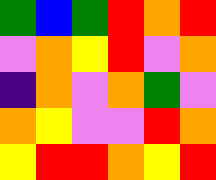[["green", "blue", "green", "red", "orange", "red"], ["violet", "orange", "yellow", "red", "violet", "orange"], ["indigo", "orange", "violet", "orange", "green", "violet"], ["orange", "yellow", "violet", "violet", "red", "orange"], ["yellow", "red", "red", "orange", "yellow", "red"]]